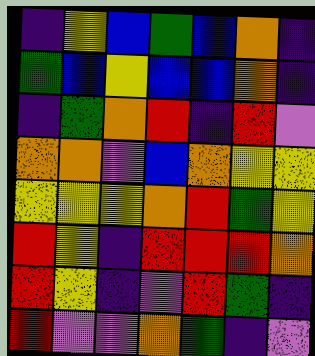[["indigo", "yellow", "blue", "green", "blue", "orange", "indigo"], ["green", "blue", "yellow", "blue", "blue", "orange", "indigo"], ["indigo", "green", "orange", "red", "indigo", "red", "violet"], ["orange", "orange", "violet", "blue", "orange", "yellow", "yellow"], ["yellow", "yellow", "yellow", "orange", "red", "green", "yellow"], ["red", "yellow", "indigo", "red", "red", "red", "orange"], ["red", "yellow", "indigo", "violet", "red", "green", "indigo"], ["red", "violet", "violet", "orange", "green", "indigo", "violet"]]